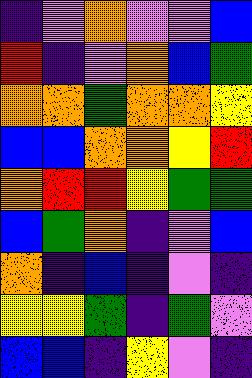[["indigo", "violet", "orange", "violet", "violet", "blue"], ["red", "indigo", "violet", "orange", "blue", "green"], ["orange", "orange", "green", "orange", "orange", "yellow"], ["blue", "blue", "orange", "orange", "yellow", "red"], ["orange", "red", "red", "yellow", "green", "green"], ["blue", "green", "orange", "indigo", "violet", "blue"], ["orange", "indigo", "blue", "indigo", "violet", "indigo"], ["yellow", "yellow", "green", "indigo", "green", "violet"], ["blue", "blue", "indigo", "yellow", "violet", "indigo"]]